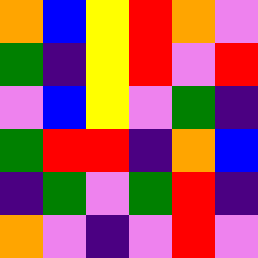[["orange", "blue", "yellow", "red", "orange", "violet"], ["green", "indigo", "yellow", "red", "violet", "red"], ["violet", "blue", "yellow", "violet", "green", "indigo"], ["green", "red", "red", "indigo", "orange", "blue"], ["indigo", "green", "violet", "green", "red", "indigo"], ["orange", "violet", "indigo", "violet", "red", "violet"]]